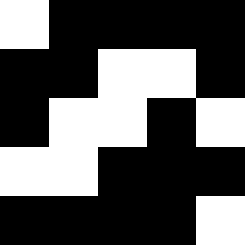[["white", "black", "black", "black", "black"], ["black", "black", "white", "white", "black"], ["black", "white", "white", "black", "white"], ["white", "white", "black", "black", "black"], ["black", "black", "black", "black", "white"]]